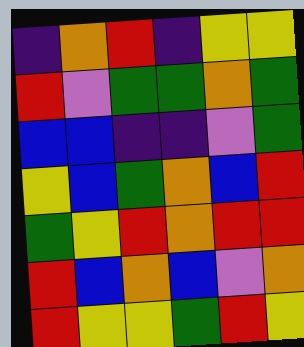[["indigo", "orange", "red", "indigo", "yellow", "yellow"], ["red", "violet", "green", "green", "orange", "green"], ["blue", "blue", "indigo", "indigo", "violet", "green"], ["yellow", "blue", "green", "orange", "blue", "red"], ["green", "yellow", "red", "orange", "red", "red"], ["red", "blue", "orange", "blue", "violet", "orange"], ["red", "yellow", "yellow", "green", "red", "yellow"]]